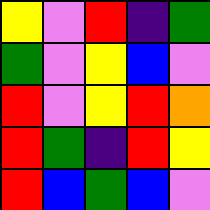[["yellow", "violet", "red", "indigo", "green"], ["green", "violet", "yellow", "blue", "violet"], ["red", "violet", "yellow", "red", "orange"], ["red", "green", "indigo", "red", "yellow"], ["red", "blue", "green", "blue", "violet"]]